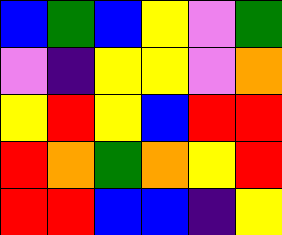[["blue", "green", "blue", "yellow", "violet", "green"], ["violet", "indigo", "yellow", "yellow", "violet", "orange"], ["yellow", "red", "yellow", "blue", "red", "red"], ["red", "orange", "green", "orange", "yellow", "red"], ["red", "red", "blue", "blue", "indigo", "yellow"]]